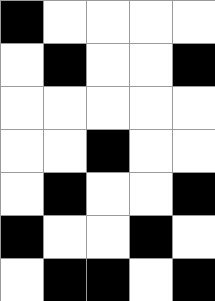[["black", "white", "white", "white", "white"], ["white", "black", "white", "white", "black"], ["white", "white", "white", "white", "white"], ["white", "white", "black", "white", "white"], ["white", "black", "white", "white", "black"], ["black", "white", "white", "black", "white"], ["white", "black", "black", "white", "black"]]